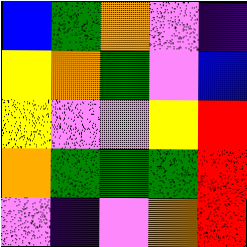[["blue", "green", "orange", "violet", "indigo"], ["yellow", "orange", "green", "violet", "blue"], ["yellow", "violet", "violet", "yellow", "red"], ["orange", "green", "green", "green", "red"], ["violet", "indigo", "violet", "orange", "red"]]